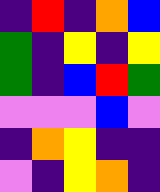[["indigo", "red", "indigo", "orange", "blue"], ["green", "indigo", "yellow", "indigo", "yellow"], ["green", "indigo", "blue", "red", "green"], ["violet", "violet", "violet", "blue", "violet"], ["indigo", "orange", "yellow", "indigo", "indigo"], ["violet", "indigo", "yellow", "orange", "indigo"]]